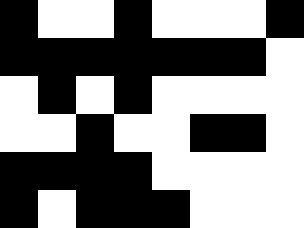[["black", "white", "white", "black", "white", "white", "white", "black"], ["black", "black", "black", "black", "black", "black", "black", "white"], ["white", "black", "white", "black", "white", "white", "white", "white"], ["white", "white", "black", "white", "white", "black", "black", "white"], ["black", "black", "black", "black", "white", "white", "white", "white"], ["black", "white", "black", "black", "black", "white", "white", "white"]]